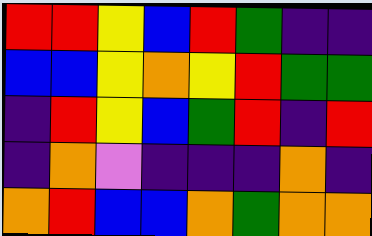[["red", "red", "yellow", "blue", "red", "green", "indigo", "indigo"], ["blue", "blue", "yellow", "orange", "yellow", "red", "green", "green"], ["indigo", "red", "yellow", "blue", "green", "red", "indigo", "red"], ["indigo", "orange", "violet", "indigo", "indigo", "indigo", "orange", "indigo"], ["orange", "red", "blue", "blue", "orange", "green", "orange", "orange"]]